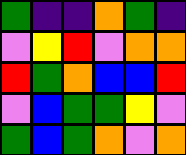[["green", "indigo", "indigo", "orange", "green", "indigo"], ["violet", "yellow", "red", "violet", "orange", "orange"], ["red", "green", "orange", "blue", "blue", "red"], ["violet", "blue", "green", "green", "yellow", "violet"], ["green", "blue", "green", "orange", "violet", "orange"]]